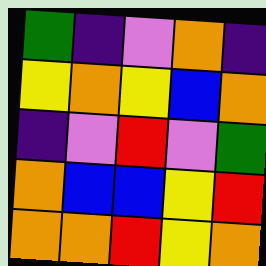[["green", "indigo", "violet", "orange", "indigo"], ["yellow", "orange", "yellow", "blue", "orange"], ["indigo", "violet", "red", "violet", "green"], ["orange", "blue", "blue", "yellow", "red"], ["orange", "orange", "red", "yellow", "orange"]]